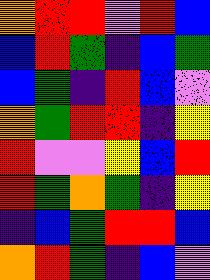[["orange", "red", "red", "violet", "red", "blue"], ["blue", "red", "green", "indigo", "blue", "green"], ["blue", "green", "indigo", "red", "blue", "violet"], ["orange", "green", "red", "red", "indigo", "yellow"], ["red", "violet", "violet", "yellow", "blue", "red"], ["red", "green", "orange", "green", "indigo", "yellow"], ["indigo", "blue", "green", "red", "red", "blue"], ["orange", "red", "green", "indigo", "blue", "violet"]]